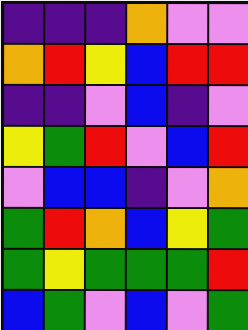[["indigo", "indigo", "indigo", "orange", "violet", "violet"], ["orange", "red", "yellow", "blue", "red", "red"], ["indigo", "indigo", "violet", "blue", "indigo", "violet"], ["yellow", "green", "red", "violet", "blue", "red"], ["violet", "blue", "blue", "indigo", "violet", "orange"], ["green", "red", "orange", "blue", "yellow", "green"], ["green", "yellow", "green", "green", "green", "red"], ["blue", "green", "violet", "blue", "violet", "green"]]